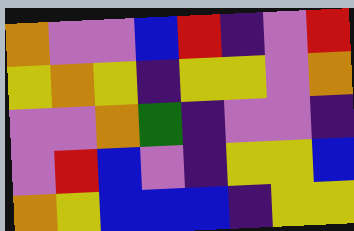[["orange", "violet", "violet", "blue", "red", "indigo", "violet", "red"], ["yellow", "orange", "yellow", "indigo", "yellow", "yellow", "violet", "orange"], ["violet", "violet", "orange", "green", "indigo", "violet", "violet", "indigo"], ["violet", "red", "blue", "violet", "indigo", "yellow", "yellow", "blue"], ["orange", "yellow", "blue", "blue", "blue", "indigo", "yellow", "yellow"]]